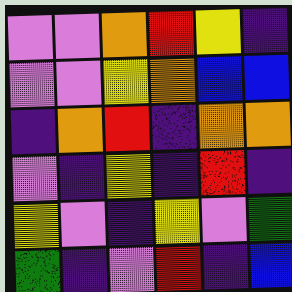[["violet", "violet", "orange", "red", "yellow", "indigo"], ["violet", "violet", "yellow", "orange", "blue", "blue"], ["indigo", "orange", "red", "indigo", "orange", "orange"], ["violet", "indigo", "yellow", "indigo", "red", "indigo"], ["yellow", "violet", "indigo", "yellow", "violet", "green"], ["green", "indigo", "violet", "red", "indigo", "blue"]]